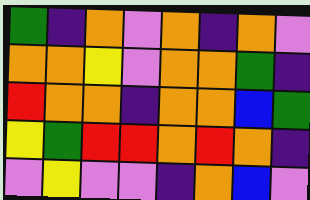[["green", "indigo", "orange", "violet", "orange", "indigo", "orange", "violet"], ["orange", "orange", "yellow", "violet", "orange", "orange", "green", "indigo"], ["red", "orange", "orange", "indigo", "orange", "orange", "blue", "green"], ["yellow", "green", "red", "red", "orange", "red", "orange", "indigo"], ["violet", "yellow", "violet", "violet", "indigo", "orange", "blue", "violet"]]